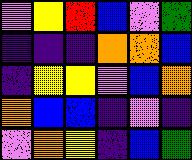[["violet", "yellow", "red", "blue", "violet", "green"], ["indigo", "indigo", "indigo", "orange", "orange", "blue"], ["indigo", "yellow", "yellow", "violet", "blue", "orange"], ["orange", "blue", "blue", "indigo", "violet", "indigo"], ["violet", "orange", "yellow", "indigo", "blue", "green"]]